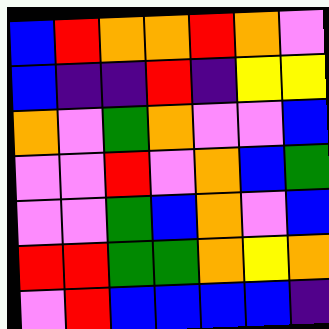[["blue", "red", "orange", "orange", "red", "orange", "violet"], ["blue", "indigo", "indigo", "red", "indigo", "yellow", "yellow"], ["orange", "violet", "green", "orange", "violet", "violet", "blue"], ["violet", "violet", "red", "violet", "orange", "blue", "green"], ["violet", "violet", "green", "blue", "orange", "violet", "blue"], ["red", "red", "green", "green", "orange", "yellow", "orange"], ["violet", "red", "blue", "blue", "blue", "blue", "indigo"]]